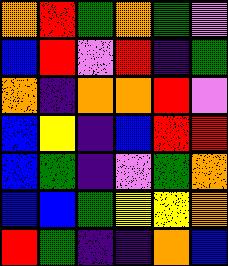[["orange", "red", "green", "orange", "green", "violet"], ["blue", "red", "violet", "red", "indigo", "green"], ["orange", "indigo", "orange", "orange", "red", "violet"], ["blue", "yellow", "indigo", "blue", "red", "red"], ["blue", "green", "indigo", "violet", "green", "orange"], ["blue", "blue", "green", "yellow", "yellow", "orange"], ["red", "green", "indigo", "indigo", "orange", "blue"]]